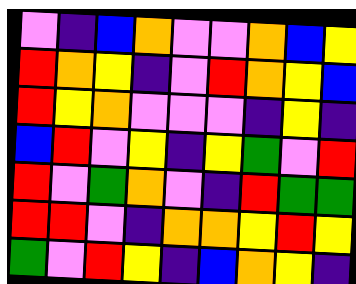[["violet", "indigo", "blue", "orange", "violet", "violet", "orange", "blue", "yellow"], ["red", "orange", "yellow", "indigo", "violet", "red", "orange", "yellow", "blue"], ["red", "yellow", "orange", "violet", "violet", "violet", "indigo", "yellow", "indigo"], ["blue", "red", "violet", "yellow", "indigo", "yellow", "green", "violet", "red"], ["red", "violet", "green", "orange", "violet", "indigo", "red", "green", "green"], ["red", "red", "violet", "indigo", "orange", "orange", "yellow", "red", "yellow"], ["green", "violet", "red", "yellow", "indigo", "blue", "orange", "yellow", "indigo"]]